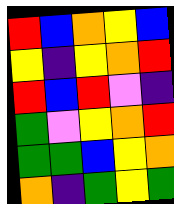[["red", "blue", "orange", "yellow", "blue"], ["yellow", "indigo", "yellow", "orange", "red"], ["red", "blue", "red", "violet", "indigo"], ["green", "violet", "yellow", "orange", "red"], ["green", "green", "blue", "yellow", "orange"], ["orange", "indigo", "green", "yellow", "green"]]